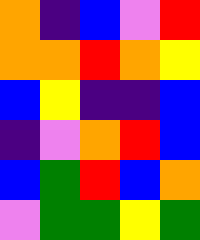[["orange", "indigo", "blue", "violet", "red"], ["orange", "orange", "red", "orange", "yellow"], ["blue", "yellow", "indigo", "indigo", "blue"], ["indigo", "violet", "orange", "red", "blue"], ["blue", "green", "red", "blue", "orange"], ["violet", "green", "green", "yellow", "green"]]